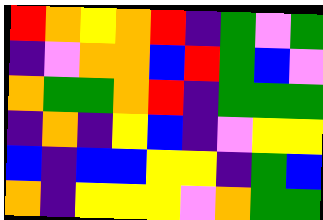[["red", "orange", "yellow", "orange", "red", "indigo", "green", "violet", "green"], ["indigo", "violet", "orange", "orange", "blue", "red", "green", "blue", "violet"], ["orange", "green", "green", "orange", "red", "indigo", "green", "green", "green"], ["indigo", "orange", "indigo", "yellow", "blue", "indigo", "violet", "yellow", "yellow"], ["blue", "indigo", "blue", "blue", "yellow", "yellow", "indigo", "green", "blue"], ["orange", "indigo", "yellow", "yellow", "yellow", "violet", "orange", "green", "green"]]